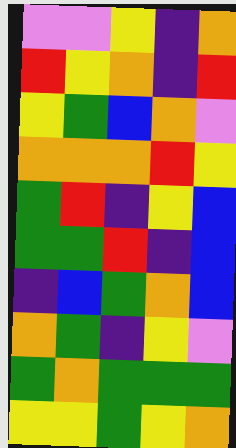[["violet", "violet", "yellow", "indigo", "orange"], ["red", "yellow", "orange", "indigo", "red"], ["yellow", "green", "blue", "orange", "violet"], ["orange", "orange", "orange", "red", "yellow"], ["green", "red", "indigo", "yellow", "blue"], ["green", "green", "red", "indigo", "blue"], ["indigo", "blue", "green", "orange", "blue"], ["orange", "green", "indigo", "yellow", "violet"], ["green", "orange", "green", "green", "green"], ["yellow", "yellow", "green", "yellow", "orange"]]